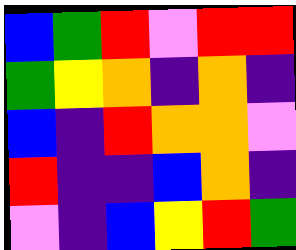[["blue", "green", "red", "violet", "red", "red"], ["green", "yellow", "orange", "indigo", "orange", "indigo"], ["blue", "indigo", "red", "orange", "orange", "violet"], ["red", "indigo", "indigo", "blue", "orange", "indigo"], ["violet", "indigo", "blue", "yellow", "red", "green"]]